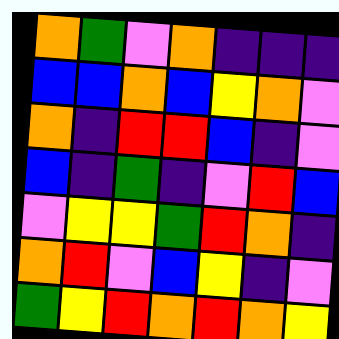[["orange", "green", "violet", "orange", "indigo", "indigo", "indigo"], ["blue", "blue", "orange", "blue", "yellow", "orange", "violet"], ["orange", "indigo", "red", "red", "blue", "indigo", "violet"], ["blue", "indigo", "green", "indigo", "violet", "red", "blue"], ["violet", "yellow", "yellow", "green", "red", "orange", "indigo"], ["orange", "red", "violet", "blue", "yellow", "indigo", "violet"], ["green", "yellow", "red", "orange", "red", "orange", "yellow"]]